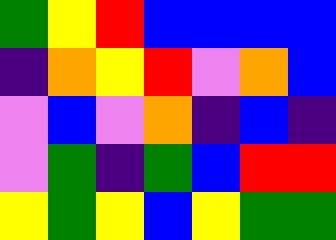[["green", "yellow", "red", "blue", "blue", "blue", "blue"], ["indigo", "orange", "yellow", "red", "violet", "orange", "blue"], ["violet", "blue", "violet", "orange", "indigo", "blue", "indigo"], ["violet", "green", "indigo", "green", "blue", "red", "red"], ["yellow", "green", "yellow", "blue", "yellow", "green", "green"]]